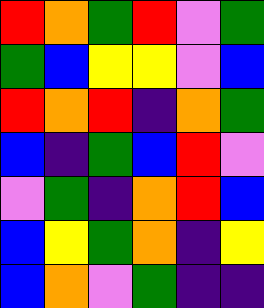[["red", "orange", "green", "red", "violet", "green"], ["green", "blue", "yellow", "yellow", "violet", "blue"], ["red", "orange", "red", "indigo", "orange", "green"], ["blue", "indigo", "green", "blue", "red", "violet"], ["violet", "green", "indigo", "orange", "red", "blue"], ["blue", "yellow", "green", "orange", "indigo", "yellow"], ["blue", "orange", "violet", "green", "indigo", "indigo"]]